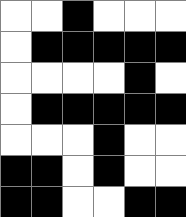[["white", "white", "black", "white", "white", "white"], ["white", "black", "black", "black", "black", "black"], ["white", "white", "white", "white", "black", "white"], ["white", "black", "black", "black", "black", "black"], ["white", "white", "white", "black", "white", "white"], ["black", "black", "white", "black", "white", "white"], ["black", "black", "white", "white", "black", "black"]]